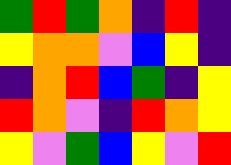[["green", "red", "green", "orange", "indigo", "red", "indigo"], ["yellow", "orange", "orange", "violet", "blue", "yellow", "indigo"], ["indigo", "orange", "red", "blue", "green", "indigo", "yellow"], ["red", "orange", "violet", "indigo", "red", "orange", "yellow"], ["yellow", "violet", "green", "blue", "yellow", "violet", "red"]]